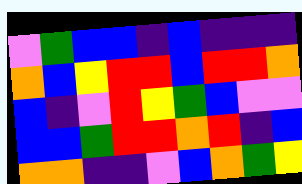[["violet", "green", "blue", "blue", "indigo", "blue", "indigo", "indigo", "indigo"], ["orange", "blue", "yellow", "red", "red", "blue", "red", "red", "orange"], ["blue", "indigo", "violet", "red", "yellow", "green", "blue", "violet", "violet"], ["blue", "blue", "green", "red", "red", "orange", "red", "indigo", "blue"], ["orange", "orange", "indigo", "indigo", "violet", "blue", "orange", "green", "yellow"]]